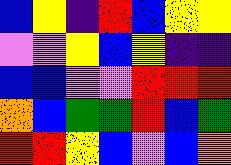[["blue", "yellow", "indigo", "red", "blue", "yellow", "yellow"], ["violet", "violet", "yellow", "blue", "yellow", "indigo", "indigo"], ["blue", "blue", "violet", "violet", "red", "red", "red"], ["orange", "blue", "green", "green", "red", "blue", "green"], ["red", "red", "yellow", "blue", "violet", "blue", "orange"]]